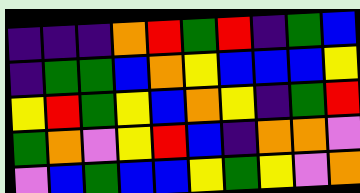[["indigo", "indigo", "indigo", "orange", "red", "green", "red", "indigo", "green", "blue"], ["indigo", "green", "green", "blue", "orange", "yellow", "blue", "blue", "blue", "yellow"], ["yellow", "red", "green", "yellow", "blue", "orange", "yellow", "indigo", "green", "red"], ["green", "orange", "violet", "yellow", "red", "blue", "indigo", "orange", "orange", "violet"], ["violet", "blue", "green", "blue", "blue", "yellow", "green", "yellow", "violet", "orange"]]